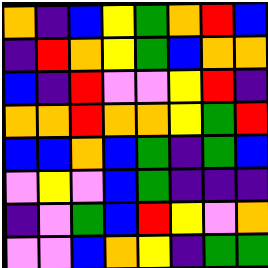[["orange", "indigo", "blue", "yellow", "green", "orange", "red", "blue"], ["indigo", "red", "orange", "yellow", "green", "blue", "orange", "orange"], ["blue", "indigo", "red", "violet", "violet", "yellow", "red", "indigo"], ["orange", "orange", "red", "orange", "orange", "yellow", "green", "red"], ["blue", "blue", "orange", "blue", "green", "indigo", "green", "blue"], ["violet", "yellow", "violet", "blue", "green", "indigo", "indigo", "indigo"], ["indigo", "violet", "green", "blue", "red", "yellow", "violet", "orange"], ["violet", "violet", "blue", "orange", "yellow", "indigo", "green", "green"]]